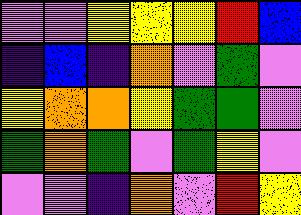[["violet", "violet", "yellow", "yellow", "yellow", "red", "blue"], ["indigo", "blue", "indigo", "orange", "violet", "green", "violet"], ["yellow", "orange", "orange", "yellow", "green", "green", "violet"], ["green", "orange", "green", "violet", "green", "yellow", "violet"], ["violet", "violet", "indigo", "orange", "violet", "red", "yellow"]]